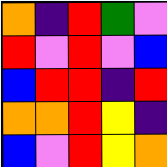[["orange", "indigo", "red", "green", "violet"], ["red", "violet", "red", "violet", "blue"], ["blue", "red", "red", "indigo", "red"], ["orange", "orange", "red", "yellow", "indigo"], ["blue", "violet", "red", "yellow", "orange"]]